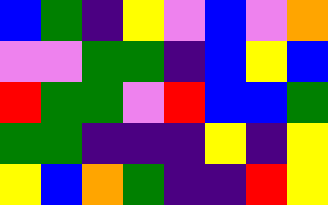[["blue", "green", "indigo", "yellow", "violet", "blue", "violet", "orange"], ["violet", "violet", "green", "green", "indigo", "blue", "yellow", "blue"], ["red", "green", "green", "violet", "red", "blue", "blue", "green"], ["green", "green", "indigo", "indigo", "indigo", "yellow", "indigo", "yellow"], ["yellow", "blue", "orange", "green", "indigo", "indigo", "red", "yellow"]]